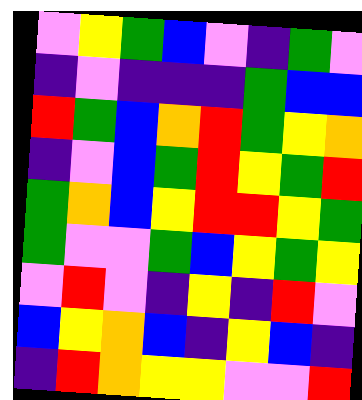[["violet", "yellow", "green", "blue", "violet", "indigo", "green", "violet"], ["indigo", "violet", "indigo", "indigo", "indigo", "green", "blue", "blue"], ["red", "green", "blue", "orange", "red", "green", "yellow", "orange"], ["indigo", "violet", "blue", "green", "red", "yellow", "green", "red"], ["green", "orange", "blue", "yellow", "red", "red", "yellow", "green"], ["green", "violet", "violet", "green", "blue", "yellow", "green", "yellow"], ["violet", "red", "violet", "indigo", "yellow", "indigo", "red", "violet"], ["blue", "yellow", "orange", "blue", "indigo", "yellow", "blue", "indigo"], ["indigo", "red", "orange", "yellow", "yellow", "violet", "violet", "red"]]